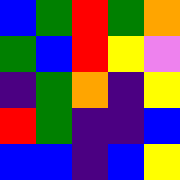[["blue", "green", "red", "green", "orange"], ["green", "blue", "red", "yellow", "violet"], ["indigo", "green", "orange", "indigo", "yellow"], ["red", "green", "indigo", "indigo", "blue"], ["blue", "blue", "indigo", "blue", "yellow"]]